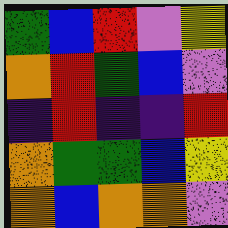[["green", "blue", "red", "violet", "yellow"], ["orange", "red", "green", "blue", "violet"], ["indigo", "red", "indigo", "indigo", "red"], ["orange", "green", "green", "blue", "yellow"], ["orange", "blue", "orange", "orange", "violet"]]